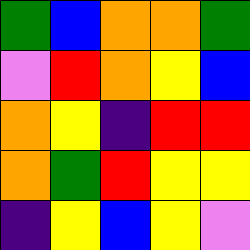[["green", "blue", "orange", "orange", "green"], ["violet", "red", "orange", "yellow", "blue"], ["orange", "yellow", "indigo", "red", "red"], ["orange", "green", "red", "yellow", "yellow"], ["indigo", "yellow", "blue", "yellow", "violet"]]